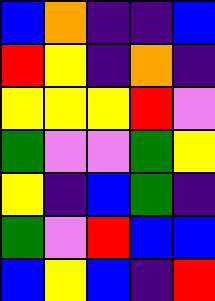[["blue", "orange", "indigo", "indigo", "blue"], ["red", "yellow", "indigo", "orange", "indigo"], ["yellow", "yellow", "yellow", "red", "violet"], ["green", "violet", "violet", "green", "yellow"], ["yellow", "indigo", "blue", "green", "indigo"], ["green", "violet", "red", "blue", "blue"], ["blue", "yellow", "blue", "indigo", "red"]]